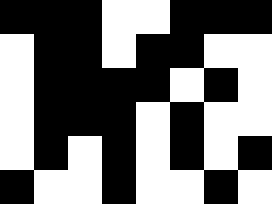[["black", "black", "black", "white", "white", "black", "black", "black"], ["white", "black", "black", "white", "black", "black", "white", "white"], ["white", "black", "black", "black", "black", "white", "black", "white"], ["white", "black", "black", "black", "white", "black", "white", "white"], ["white", "black", "white", "black", "white", "black", "white", "black"], ["black", "white", "white", "black", "white", "white", "black", "white"]]